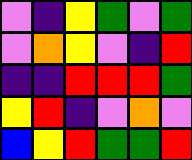[["violet", "indigo", "yellow", "green", "violet", "green"], ["violet", "orange", "yellow", "violet", "indigo", "red"], ["indigo", "indigo", "red", "red", "red", "green"], ["yellow", "red", "indigo", "violet", "orange", "violet"], ["blue", "yellow", "red", "green", "green", "red"]]